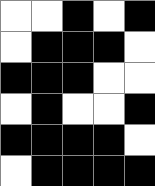[["white", "white", "black", "white", "black"], ["white", "black", "black", "black", "white"], ["black", "black", "black", "white", "white"], ["white", "black", "white", "white", "black"], ["black", "black", "black", "black", "white"], ["white", "black", "black", "black", "black"]]